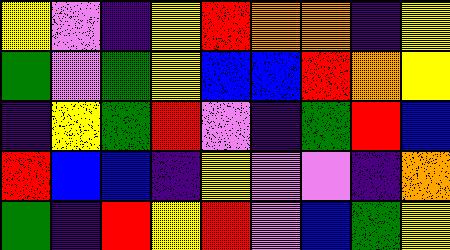[["yellow", "violet", "indigo", "yellow", "red", "orange", "orange", "indigo", "yellow"], ["green", "violet", "green", "yellow", "blue", "blue", "red", "orange", "yellow"], ["indigo", "yellow", "green", "red", "violet", "indigo", "green", "red", "blue"], ["red", "blue", "blue", "indigo", "yellow", "violet", "violet", "indigo", "orange"], ["green", "indigo", "red", "yellow", "red", "violet", "blue", "green", "yellow"]]